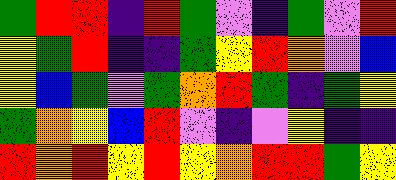[["green", "red", "red", "indigo", "red", "green", "violet", "indigo", "green", "violet", "red"], ["yellow", "green", "red", "indigo", "indigo", "green", "yellow", "red", "orange", "violet", "blue"], ["yellow", "blue", "green", "violet", "green", "orange", "red", "green", "indigo", "green", "yellow"], ["green", "orange", "yellow", "blue", "red", "violet", "indigo", "violet", "yellow", "indigo", "indigo"], ["red", "orange", "red", "yellow", "red", "yellow", "orange", "red", "red", "green", "yellow"]]